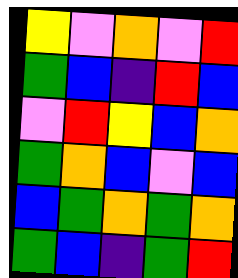[["yellow", "violet", "orange", "violet", "red"], ["green", "blue", "indigo", "red", "blue"], ["violet", "red", "yellow", "blue", "orange"], ["green", "orange", "blue", "violet", "blue"], ["blue", "green", "orange", "green", "orange"], ["green", "blue", "indigo", "green", "red"]]